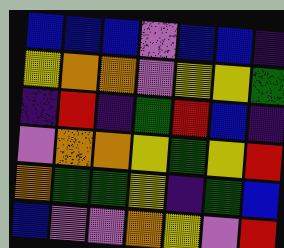[["blue", "blue", "blue", "violet", "blue", "blue", "indigo"], ["yellow", "orange", "orange", "violet", "yellow", "yellow", "green"], ["indigo", "red", "indigo", "green", "red", "blue", "indigo"], ["violet", "orange", "orange", "yellow", "green", "yellow", "red"], ["orange", "green", "green", "yellow", "indigo", "green", "blue"], ["blue", "violet", "violet", "orange", "yellow", "violet", "red"]]